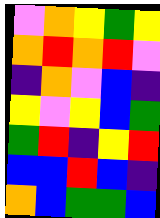[["violet", "orange", "yellow", "green", "yellow"], ["orange", "red", "orange", "red", "violet"], ["indigo", "orange", "violet", "blue", "indigo"], ["yellow", "violet", "yellow", "blue", "green"], ["green", "red", "indigo", "yellow", "red"], ["blue", "blue", "red", "blue", "indigo"], ["orange", "blue", "green", "green", "blue"]]